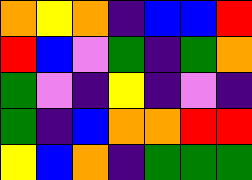[["orange", "yellow", "orange", "indigo", "blue", "blue", "red"], ["red", "blue", "violet", "green", "indigo", "green", "orange"], ["green", "violet", "indigo", "yellow", "indigo", "violet", "indigo"], ["green", "indigo", "blue", "orange", "orange", "red", "red"], ["yellow", "blue", "orange", "indigo", "green", "green", "green"]]